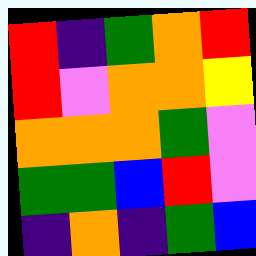[["red", "indigo", "green", "orange", "red"], ["red", "violet", "orange", "orange", "yellow"], ["orange", "orange", "orange", "green", "violet"], ["green", "green", "blue", "red", "violet"], ["indigo", "orange", "indigo", "green", "blue"]]